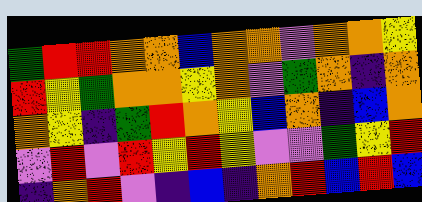[["green", "red", "red", "orange", "orange", "blue", "orange", "orange", "violet", "orange", "orange", "yellow"], ["red", "yellow", "green", "orange", "orange", "yellow", "orange", "violet", "green", "orange", "indigo", "orange"], ["orange", "yellow", "indigo", "green", "red", "orange", "yellow", "blue", "orange", "indigo", "blue", "orange"], ["violet", "red", "violet", "red", "yellow", "red", "yellow", "violet", "violet", "green", "yellow", "red"], ["indigo", "orange", "red", "violet", "indigo", "blue", "indigo", "orange", "red", "blue", "red", "blue"]]